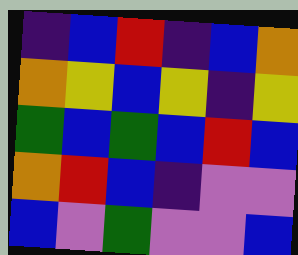[["indigo", "blue", "red", "indigo", "blue", "orange"], ["orange", "yellow", "blue", "yellow", "indigo", "yellow"], ["green", "blue", "green", "blue", "red", "blue"], ["orange", "red", "blue", "indigo", "violet", "violet"], ["blue", "violet", "green", "violet", "violet", "blue"]]